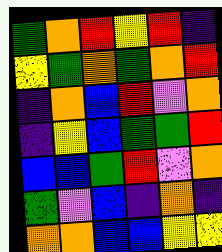[["green", "orange", "red", "yellow", "red", "indigo"], ["yellow", "green", "orange", "green", "orange", "red"], ["indigo", "orange", "blue", "red", "violet", "orange"], ["indigo", "yellow", "blue", "green", "green", "red"], ["blue", "blue", "green", "red", "violet", "orange"], ["green", "violet", "blue", "indigo", "orange", "indigo"], ["orange", "orange", "blue", "blue", "yellow", "yellow"]]